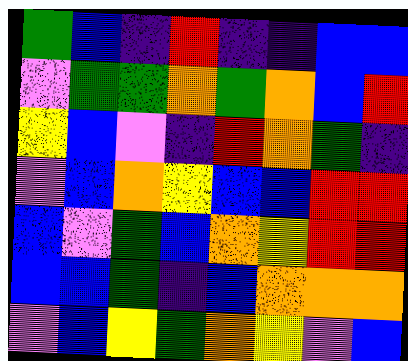[["green", "blue", "indigo", "red", "indigo", "indigo", "blue", "blue"], ["violet", "green", "green", "orange", "green", "orange", "blue", "red"], ["yellow", "blue", "violet", "indigo", "red", "orange", "green", "indigo"], ["violet", "blue", "orange", "yellow", "blue", "blue", "red", "red"], ["blue", "violet", "green", "blue", "orange", "yellow", "red", "red"], ["blue", "blue", "green", "indigo", "blue", "orange", "orange", "orange"], ["violet", "blue", "yellow", "green", "orange", "yellow", "violet", "blue"]]